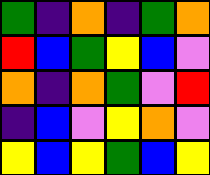[["green", "indigo", "orange", "indigo", "green", "orange"], ["red", "blue", "green", "yellow", "blue", "violet"], ["orange", "indigo", "orange", "green", "violet", "red"], ["indigo", "blue", "violet", "yellow", "orange", "violet"], ["yellow", "blue", "yellow", "green", "blue", "yellow"]]